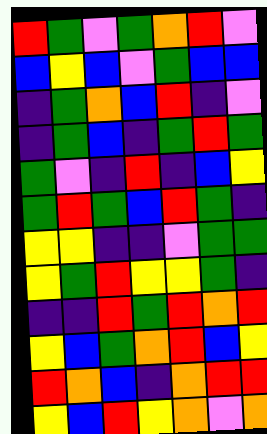[["red", "green", "violet", "green", "orange", "red", "violet"], ["blue", "yellow", "blue", "violet", "green", "blue", "blue"], ["indigo", "green", "orange", "blue", "red", "indigo", "violet"], ["indigo", "green", "blue", "indigo", "green", "red", "green"], ["green", "violet", "indigo", "red", "indigo", "blue", "yellow"], ["green", "red", "green", "blue", "red", "green", "indigo"], ["yellow", "yellow", "indigo", "indigo", "violet", "green", "green"], ["yellow", "green", "red", "yellow", "yellow", "green", "indigo"], ["indigo", "indigo", "red", "green", "red", "orange", "red"], ["yellow", "blue", "green", "orange", "red", "blue", "yellow"], ["red", "orange", "blue", "indigo", "orange", "red", "red"], ["yellow", "blue", "red", "yellow", "orange", "violet", "orange"]]